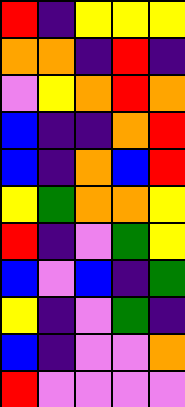[["red", "indigo", "yellow", "yellow", "yellow"], ["orange", "orange", "indigo", "red", "indigo"], ["violet", "yellow", "orange", "red", "orange"], ["blue", "indigo", "indigo", "orange", "red"], ["blue", "indigo", "orange", "blue", "red"], ["yellow", "green", "orange", "orange", "yellow"], ["red", "indigo", "violet", "green", "yellow"], ["blue", "violet", "blue", "indigo", "green"], ["yellow", "indigo", "violet", "green", "indigo"], ["blue", "indigo", "violet", "violet", "orange"], ["red", "violet", "violet", "violet", "violet"]]